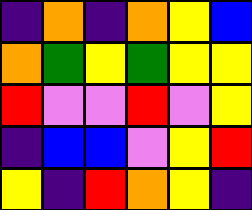[["indigo", "orange", "indigo", "orange", "yellow", "blue"], ["orange", "green", "yellow", "green", "yellow", "yellow"], ["red", "violet", "violet", "red", "violet", "yellow"], ["indigo", "blue", "blue", "violet", "yellow", "red"], ["yellow", "indigo", "red", "orange", "yellow", "indigo"]]